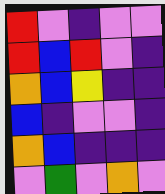[["red", "violet", "indigo", "violet", "violet"], ["red", "blue", "red", "violet", "indigo"], ["orange", "blue", "yellow", "indigo", "indigo"], ["blue", "indigo", "violet", "violet", "indigo"], ["orange", "blue", "indigo", "indigo", "indigo"], ["violet", "green", "violet", "orange", "violet"]]